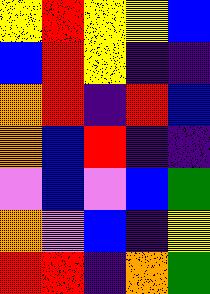[["yellow", "red", "yellow", "yellow", "blue"], ["blue", "red", "yellow", "indigo", "indigo"], ["orange", "red", "indigo", "red", "blue"], ["orange", "blue", "red", "indigo", "indigo"], ["violet", "blue", "violet", "blue", "green"], ["orange", "violet", "blue", "indigo", "yellow"], ["red", "red", "indigo", "orange", "green"]]